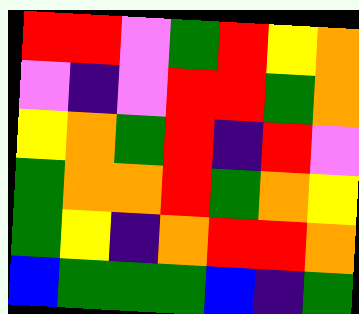[["red", "red", "violet", "green", "red", "yellow", "orange"], ["violet", "indigo", "violet", "red", "red", "green", "orange"], ["yellow", "orange", "green", "red", "indigo", "red", "violet"], ["green", "orange", "orange", "red", "green", "orange", "yellow"], ["green", "yellow", "indigo", "orange", "red", "red", "orange"], ["blue", "green", "green", "green", "blue", "indigo", "green"]]